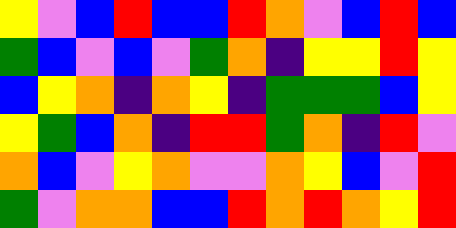[["yellow", "violet", "blue", "red", "blue", "blue", "red", "orange", "violet", "blue", "red", "blue"], ["green", "blue", "violet", "blue", "violet", "green", "orange", "indigo", "yellow", "yellow", "red", "yellow"], ["blue", "yellow", "orange", "indigo", "orange", "yellow", "indigo", "green", "green", "green", "blue", "yellow"], ["yellow", "green", "blue", "orange", "indigo", "red", "red", "green", "orange", "indigo", "red", "violet"], ["orange", "blue", "violet", "yellow", "orange", "violet", "violet", "orange", "yellow", "blue", "violet", "red"], ["green", "violet", "orange", "orange", "blue", "blue", "red", "orange", "red", "orange", "yellow", "red"]]